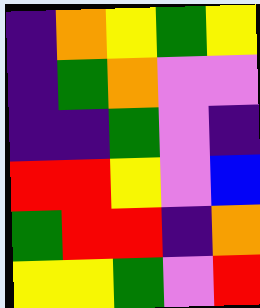[["indigo", "orange", "yellow", "green", "yellow"], ["indigo", "green", "orange", "violet", "violet"], ["indigo", "indigo", "green", "violet", "indigo"], ["red", "red", "yellow", "violet", "blue"], ["green", "red", "red", "indigo", "orange"], ["yellow", "yellow", "green", "violet", "red"]]